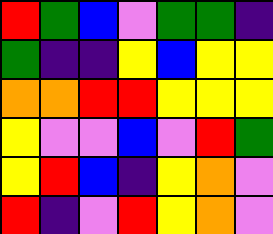[["red", "green", "blue", "violet", "green", "green", "indigo"], ["green", "indigo", "indigo", "yellow", "blue", "yellow", "yellow"], ["orange", "orange", "red", "red", "yellow", "yellow", "yellow"], ["yellow", "violet", "violet", "blue", "violet", "red", "green"], ["yellow", "red", "blue", "indigo", "yellow", "orange", "violet"], ["red", "indigo", "violet", "red", "yellow", "orange", "violet"]]